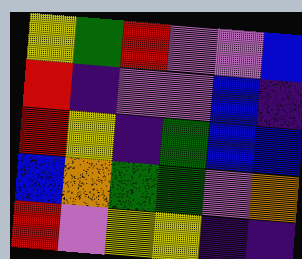[["yellow", "green", "red", "violet", "violet", "blue"], ["red", "indigo", "violet", "violet", "blue", "indigo"], ["red", "yellow", "indigo", "green", "blue", "blue"], ["blue", "orange", "green", "green", "violet", "orange"], ["red", "violet", "yellow", "yellow", "indigo", "indigo"]]